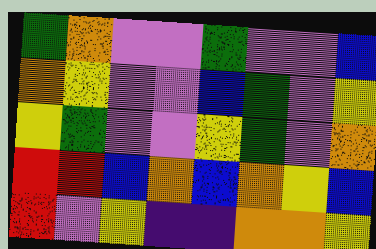[["green", "orange", "violet", "violet", "green", "violet", "violet", "blue"], ["orange", "yellow", "violet", "violet", "blue", "green", "violet", "yellow"], ["yellow", "green", "violet", "violet", "yellow", "green", "violet", "orange"], ["red", "red", "blue", "orange", "blue", "orange", "yellow", "blue"], ["red", "violet", "yellow", "indigo", "indigo", "orange", "orange", "yellow"]]